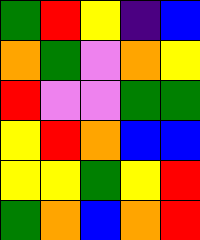[["green", "red", "yellow", "indigo", "blue"], ["orange", "green", "violet", "orange", "yellow"], ["red", "violet", "violet", "green", "green"], ["yellow", "red", "orange", "blue", "blue"], ["yellow", "yellow", "green", "yellow", "red"], ["green", "orange", "blue", "orange", "red"]]